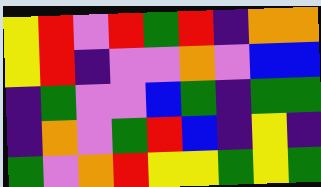[["yellow", "red", "violet", "red", "green", "red", "indigo", "orange", "orange"], ["yellow", "red", "indigo", "violet", "violet", "orange", "violet", "blue", "blue"], ["indigo", "green", "violet", "violet", "blue", "green", "indigo", "green", "green"], ["indigo", "orange", "violet", "green", "red", "blue", "indigo", "yellow", "indigo"], ["green", "violet", "orange", "red", "yellow", "yellow", "green", "yellow", "green"]]